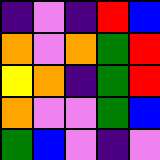[["indigo", "violet", "indigo", "red", "blue"], ["orange", "violet", "orange", "green", "red"], ["yellow", "orange", "indigo", "green", "red"], ["orange", "violet", "violet", "green", "blue"], ["green", "blue", "violet", "indigo", "violet"]]